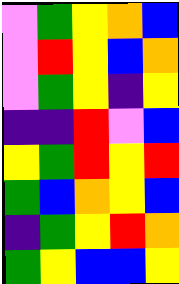[["violet", "green", "yellow", "orange", "blue"], ["violet", "red", "yellow", "blue", "orange"], ["violet", "green", "yellow", "indigo", "yellow"], ["indigo", "indigo", "red", "violet", "blue"], ["yellow", "green", "red", "yellow", "red"], ["green", "blue", "orange", "yellow", "blue"], ["indigo", "green", "yellow", "red", "orange"], ["green", "yellow", "blue", "blue", "yellow"]]